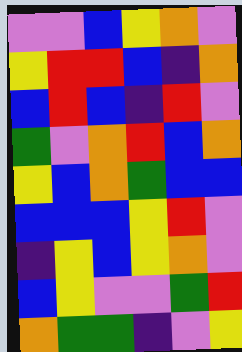[["violet", "violet", "blue", "yellow", "orange", "violet"], ["yellow", "red", "red", "blue", "indigo", "orange"], ["blue", "red", "blue", "indigo", "red", "violet"], ["green", "violet", "orange", "red", "blue", "orange"], ["yellow", "blue", "orange", "green", "blue", "blue"], ["blue", "blue", "blue", "yellow", "red", "violet"], ["indigo", "yellow", "blue", "yellow", "orange", "violet"], ["blue", "yellow", "violet", "violet", "green", "red"], ["orange", "green", "green", "indigo", "violet", "yellow"]]